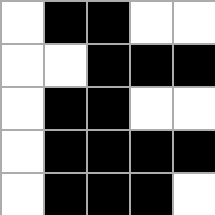[["white", "black", "black", "white", "white"], ["white", "white", "black", "black", "black"], ["white", "black", "black", "white", "white"], ["white", "black", "black", "black", "black"], ["white", "black", "black", "black", "white"]]